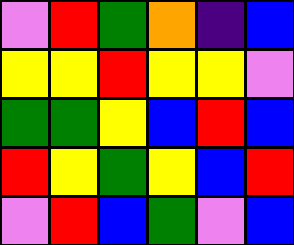[["violet", "red", "green", "orange", "indigo", "blue"], ["yellow", "yellow", "red", "yellow", "yellow", "violet"], ["green", "green", "yellow", "blue", "red", "blue"], ["red", "yellow", "green", "yellow", "blue", "red"], ["violet", "red", "blue", "green", "violet", "blue"]]